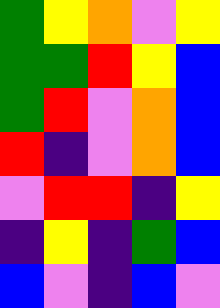[["green", "yellow", "orange", "violet", "yellow"], ["green", "green", "red", "yellow", "blue"], ["green", "red", "violet", "orange", "blue"], ["red", "indigo", "violet", "orange", "blue"], ["violet", "red", "red", "indigo", "yellow"], ["indigo", "yellow", "indigo", "green", "blue"], ["blue", "violet", "indigo", "blue", "violet"]]